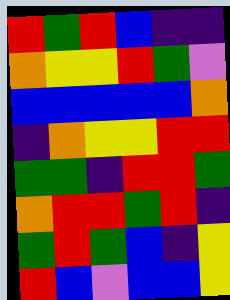[["red", "green", "red", "blue", "indigo", "indigo"], ["orange", "yellow", "yellow", "red", "green", "violet"], ["blue", "blue", "blue", "blue", "blue", "orange"], ["indigo", "orange", "yellow", "yellow", "red", "red"], ["green", "green", "indigo", "red", "red", "green"], ["orange", "red", "red", "green", "red", "indigo"], ["green", "red", "green", "blue", "indigo", "yellow"], ["red", "blue", "violet", "blue", "blue", "yellow"]]